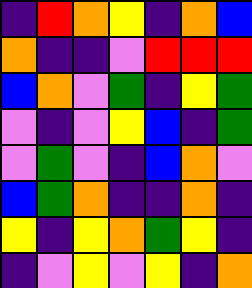[["indigo", "red", "orange", "yellow", "indigo", "orange", "blue"], ["orange", "indigo", "indigo", "violet", "red", "red", "red"], ["blue", "orange", "violet", "green", "indigo", "yellow", "green"], ["violet", "indigo", "violet", "yellow", "blue", "indigo", "green"], ["violet", "green", "violet", "indigo", "blue", "orange", "violet"], ["blue", "green", "orange", "indigo", "indigo", "orange", "indigo"], ["yellow", "indigo", "yellow", "orange", "green", "yellow", "indigo"], ["indigo", "violet", "yellow", "violet", "yellow", "indigo", "orange"]]